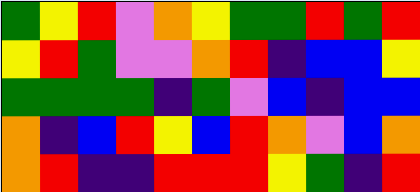[["green", "yellow", "red", "violet", "orange", "yellow", "green", "green", "red", "green", "red"], ["yellow", "red", "green", "violet", "violet", "orange", "red", "indigo", "blue", "blue", "yellow"], ["green", "green", "green", "green", "indigo", "green", "violet", "blue", "indigo", "blue", "blue"], ["orange", "indigo", "blue", "red", "yellow", "blue", "red", "orange", "violet", "blue", "orange"], ["orange", "red", "indigo", "indigo", "red", "red", "red", "yellow", "green", "indigo", "red"]]